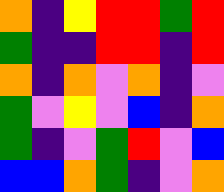[["orange", "indigo", "yellow", "red", "red", "green", "red"], ["green", "indigo", "indigo", "red", "red", "indigo", "red"], ["orange", "indigo", "orange", "violet", "orange", "indigo", "violet"], ["green", "violet", "yellow", "violet", "blue", "indigo", "orange"], ["green", "indigo", "violet", "green", "red", "violet", "blue"], ["blue", "blue", "orange", "green", "indigo", "violet", "orange"]]